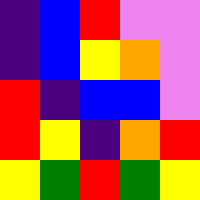[["indigo", "blue", "red", "violet", "violet"], ["indigo", "blue", "yellow", "orange", "violet"], ["red", "indigo", "blue", "blue", "violet"], ["red", "yellow", "indigo", "orange", "red"], ["yellow", "green", "red", "green", "yellow"]]